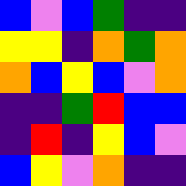[["blue", "violet", "blue", "green", "indigo", "indigo"], ["yellow", "yellow", "indigo", "orange", "green", "orange"], ["orange", "blue", "yellow", "blue", "violet", "orange"], ["indigo", "indigo", "green", "red", "blue", "blue"], ["indigo", "red", "indigo", "yellow", "blue", "violet"], ["blue", "yellow", "violet", "orange", "indigo", "indigo"]]